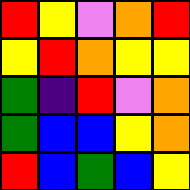[["red", "yellow", "violet", "orange", "red"], ["yellow", "red", "orange", "yellow", "yellow"], ["green", "indigo", "red", "violet", "orange"], ["green", "blue", "blue", "yellow", "orange"], ["red", "blue", "green", "blue", "yellow"]]